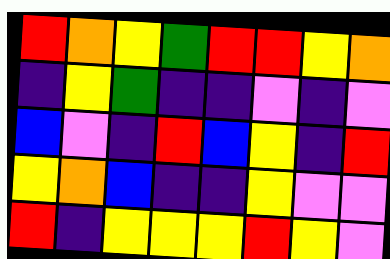[["red", "orange", "yellow", "green", "red", "red", "yellow", "orange"], ["indigo", "yellow", "green", "indigo", "indigo", "violet", "indigo", "violet"], ["blue", "violet", "indigo", "red", "blue", "yellow", "indigo", "red"], ["yellow", "orange", "blue", "indigo", "indigo", "yellow", "violet", "violet"], ["red", "indigo", "yellow", "yellow", "yellow", "red", "yellow", "violet"]]